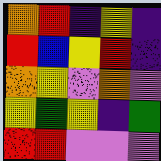[["orange", "red", "indigo", "yellow", "indigo"], ["red", "blue", "yellow", "red", "indigo"], ["orange", "yellow", "violet", "orange", "violet"], ["yellow", "green", "yellow", "indigo", "green"], ["red", "red", "violet", "violet", "violet"]]